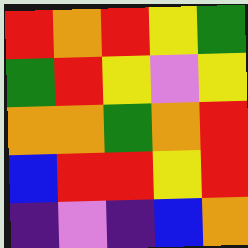[["red", "orange", "red", "yellow", "green"], ["green", "red", "yellow", "violet", "yellow"], ["orange", "orange", "green", "orange", "red"], ["blue", "red", "red", "yellow", "red"], ["indigo", "violet", "indigo", "blue", "orange"]]